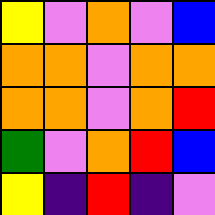[["yellow", "violet", "orange", "violet", "blue"], ["orange", "orange", "violet", "orange", "orange"], ["orange", "orange", "violet", "orange", "red"], ["green", "violet", "orange", "red", "blue"], ["yellow", "indigo", "red", "indigo", "violet"]]